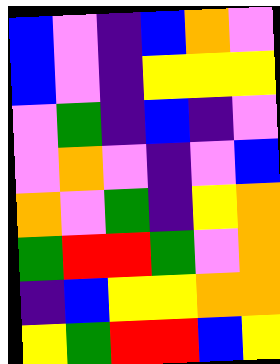[["blue", "violet", "indigo", "blue", "orange", "violet"], ["blue", "violet", "indigo", "yellow", "yellow", "yellow"], ["violet", "green", "indigo", "blue", "indigo", "violet"], ["violet", "orange", "violet", "indigo", "violet", "blue"], ["orange", "violet", "green", "indigo", "yellow", "orange"], ["green", "red", "red", "green", "violet", "orange"], ["indigo", "blue", "yellow", "yellow", "orange", "orange"], ["yellow", "green", "red", "red", "blue", "yellow"]]